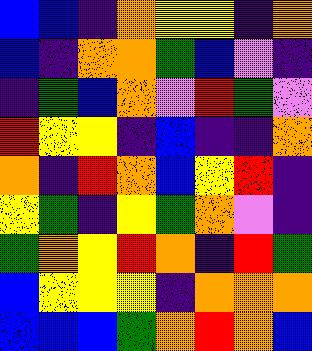[["blue", "blue", "indigo", "orange", "yellow", "yellow", "indigo", "orange"], ["blue", "indigo", "orange", "orange", "green", "blue", "violet", "indigo"], ["indigo", "green", "blue", "orange", "violet", "red", "green", "violet"], ["red", "yellow", "yellow", "indigo", "blue", "indigo", "indigo", "orange"], ["orange", "indigo", "red", "orange", "blue", "yellow", "red", "indigo"], ["yellow", "green", "indigo", "yellow", "green", "orange", "violet", "indigo"], ["green", "orange", "yellow", "red", "orange", "indigo", "red", "green"], ["blue", "yellow", "yellow", "yellow", "indigo", "orange", "orange", "orange"], ["blue", "blue", "blue", "green", "orange", "red", "orange", "blue"]]